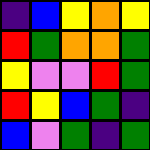[["indigo", "blue", "yellow", "orange", "yellow"], ["red", "green", "orange", "orange", "green"], ["yellow", "violet", "violet", "red", "green"], ["red", "yellow", "blue", "green", "indigo"], ["blue", "violet", "green", "indigo", "green"]]